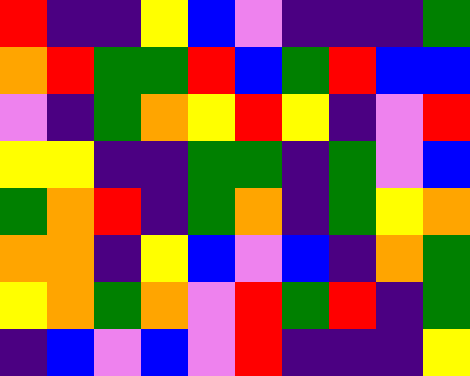[["red", "indigo", "indigo", "yellow", "blue", "violet", "indigo", "indigo", "indigo", "green"], ["orange", "red", "green", "green", "red", "blue", "green", "red", "blue", "blue"], ["violet", "indigo", "green", "orange", "yellow", "red", "yellow", "indigo", "violet", "red"], ["yellow", "yellow", "indigo", "indigo", "green", "green", "indigo", "green", "violet", "blue"], ["green", "orange", "red", "indigo", "green", "orange", "indigo", "green", "yellow", "orange"], ["orange", "orange", "indigo", "yellow", "blue", "violet", "blue", "indigo", "orange", "green"], ["yellow", "orange", "green", "orange", "violet", "red", "green", "red", "indigo", "green"], ["indigo", "blue", "violet", "blue", "violet", "red", "indigo", "indigo", "indigo", "yellow"]]